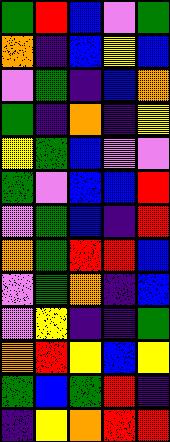[["green", "red", "blue", "violet", "green"], ["orange", "indigo", "blue", "yellow", "blue"], ["violet", "green", "indigo", "blue", "orange"], ["green", "indigo", "orange", "indigo", "yellow"], ["yellow", "green", "blue", "violet", "violet"], ["green", "violet", "blue", "blue", "red"], ["violet", "green", "blue", "indigo", "red"], ["orange", "green", "red", "red", "blue"], ["violet", "green", "orange", "indigo", "blue"], ["violet", "yellow", "indigo", "indigo", "green"], ["orange", "red", "yellow", "blue", "yellow"], ["green", "blue", "green", "red", "indigo"], ["indigo", "yellow", "orange", "red", "red"]]